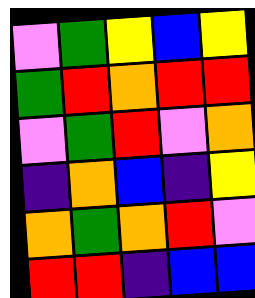[["violet", "green", "yellow", "blue", "yellow"], ["green", "red", "orange", "red", "red"], ["violet", "green", "red", "violet", "orange"], ["indigo", "orange", "blue", "indigo", "yellow"], ["orange", "green", "orange", "red", "violet"], ["red", "red", "indigo", "blue", "blue"]]